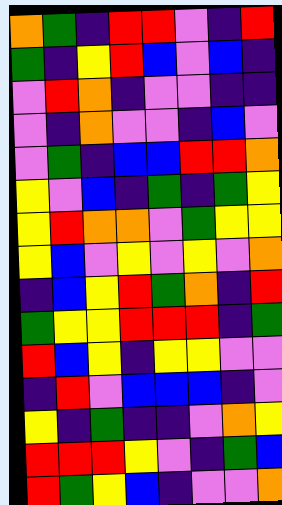[["orange", "green", "indigo", "red", "red", "violet", "indigo", "red"], ["green", "indigo", "yellow", "red", "blue", "violet", "blue", "indigo"], ["violet", "red", "orange", "indigo", "violet", "violet", "indigo", "indigo"], ["violet", "indigo", "orange", "violet", "violet", "indigo", "blue", "violet"], ["violet", "green", "indigo", "blue", "blue", "red", "red", "orange"], ["yellow", "violet", "blue", "indigo", "green", "indigo", "green", "yellow"], ["yellow", "red", "orange", "orange", "violet", "green", "yellow", "yellow"], ["yellow", "blue", "violet", "yellow", "violet", "yellow", "violet", "orange"], ["indigo", "blue", "yellow", "red", "green", "orange", "indigo", "red"], ["green", "yellow", "yellow", "red", "red", "red", "indigo", "green"], ["red", "blue", "yellow", "indigo", "yellow", "yellow", "violet", "violet"], ["indigo", "red", "violet", "blue", "blue", "blue", "indigo", "violet"], ["yellow", "indigo", "green", "indigo", "indigo", "violet", "orange", "yellow"], ["red", "red", "red", "yellow", "violet", "indigo", "green", "blue"], ["red", "green", "yellow", "blue", "indigo", "violet", "violet", "orange"]]